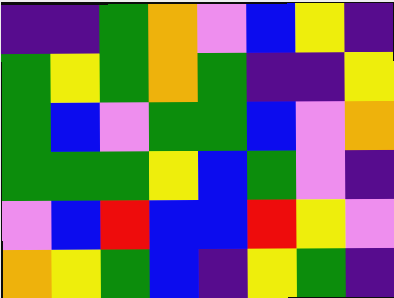[["indigo", "indigo", "green", "orange", "violet", "blue", "yellow", "indigo"], ["green", "yellow", "green", "orange", "green", "indigo", "indigo", "yellow"], ["green", "blue", "violet", "green", "green", "blue", "violet", "orange"], ["green", "green", "green", "yellow", "blue", "green", "violet", "indigo"], ["violet", "blue", "red", "blue", "blue", "red", "yellow", "violet"], ["orange", "yellow", "green", "blue", "indigo", "yellow", "green", "indigo"]]